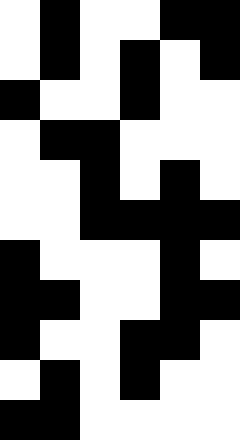[["white", "black", "white", "white", "black", "black"], ["white", "black", "white", "black", "white", "black"], ["black", "white", "white", "black", "white", "white"], ["white", "black", "black", "white", "white", "white"], ["white", "white", "black", "white", "black", "white"], ["white", "white", "black", "black", "black", "black"], ["black", "white", "white", "white", "black", "white"], ["black", "black", "white", "white", "black", "black"], ["black", "white", "white", "black", "black", "white"], ["white", "black", "white", "black", "white", "white"], ["black", "black", "white", "white", "white", "white"]]